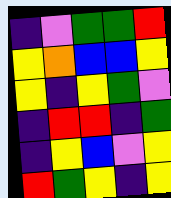[["indigo", "violet", "green", "green", "red"], ["yellow", "orange", "blue", "blue", "yellow"], ["yellow", "indigo", "yellow", "green", "violet"], ["indigo", "red", "red", "indigo", "green"], ["indigo", "yellow", "blue", "violet", "yellow"], ["red", "green", "yellow", "indigo", "yellow"]]